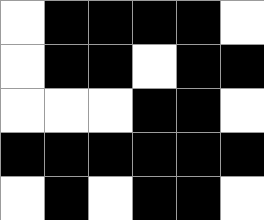[["white", "black", "black", "black", "black", "white"], ["white", "black", "black", "white", "black", "black"], ["white", "white", "white", "black", "black", "white"], ["black", "black", "black", "black", "black", "black"], ["white", "black", "white", "black", "black", "white"]]